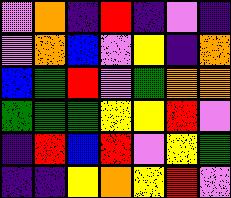[["violet", "orange", "indigo", "red", "indigo", "violet", "indigo"], ["violet", "orange", "blue", "violet", "yellow", "indigo", "orange"], ["blue", "green", "red", "violet", "green", "orange", "orange"], ["green", "green", "green", "yellow", "yellow", "red", "violet"], ["indigo", "red", "blue", "red", "violet", "yellow", "green"], ["indigo", "indigo", "yellow", "orange", "yellow", "red", "violet"]]